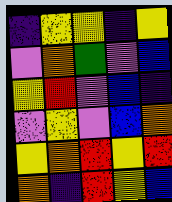[["indigo", "yellow", "yellow", "indigo", "yellow"], ["violet", "orange", "green", "violet", "blue"], ["yellow", "red", "violet", "blue", "indigo"], ["violet", "yellow", "violet", "blue", "orange"], ["yellow", "orange", "red", "yellow", "red"], ["orange", "indigo", "red", "yellow", "blue"]]